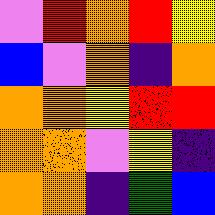[["violet", "red", "orange", "red", "yellow"], ["blue", "violet", "orange", "indigo", "orange"], ["orange", "orange", "yellow", "red", "red"], ["orange", "orange", "violet", "yellow", "indigo"], ["orange", "orange", "indigo", "green", "blue"]]